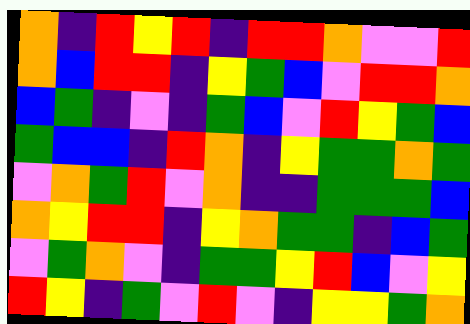[["orange", "indigo", "red", "yellow", "red", "indigo", "red", "red", "orange", "violet", "violet", "red"], ["orange", "blue", "red", "red", "indigo", "yellow", "green", "blue", "violet", "red", "red", "orange"], ["blue", "green", "indigo", "violet", "indigo", "green", "blue", "violet", "red", "yellow", "green", "blue"], ["green", "blue", "blue", "indigo", "red", "orange", "indigo", "yellow", "green", "green", "orange", "green"], ["violet", "orange", "green", "red", "violet", "orange", "indigo", "indigo", "green", "green", "green", "blue"], ["orange", "yellow", "red", "red", "indigo", "yellow", "orange", "green", "green", "indigo", "blue", "green"], ["violet", "green", "orange", "violet", "indigo", "green", "green", "yellow", "red", "blue", "violet", "yellow"], ["red", "yellow", "indigo", "green", "violet", "red", "violet", "indigo", "yellow", "yellow", "green", "orange"]]